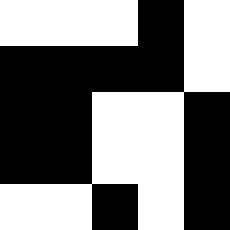[["white", "white", "white", "black", "white"], ["black", "black", "black", "black", "white"], ["black", "black", "white", "white", "black"], ["black", "black", "white", "white", "black"], ["white", "white", "black", "white", "black"]]